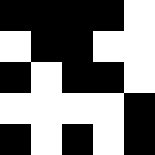[["black", "black", "black", "black", "white"], ["white", "black", "black", "white", "white"], ["black", "white", "black", "black", "white"], ["white", "white", "white", "white", "black"], ["black", "white", "black", "white", "black"]]